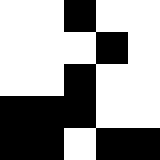[["white", "white", "black", "white", "white"], ["white", "white", "white", "black", "white"], ["white", "white", "black", "white", "white"], ["black", "black", "black", "white", "white"], ["black", "black", "white", "black", "black"]]